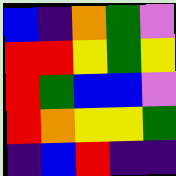[["blue", "indigo", "orange", "green", "violet"], ["red", "red", "yellow", "green", "yellow"], ["red", "green", "blue", "blue", "violet"], ["red", "orange", "yellow", "yellow", "green"], ["indigo", "blue", "red", "indigo", "indigo"]]